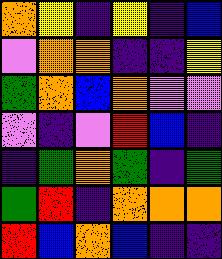[["orange", "yellow", "indigo", "yellow", "indigo", "blue"], ["violet", "orange", "orange", "indigo", "indigo", "yellow"], ["green", "orange", "blue", "orange", "violet", "violet"], ["violet", "indigo", "violet", "red", "blue", "indigo"], ["indigo", "green", "orange", "green", "indigo", "green"], ["green", "red", "indigo", "orange", "orange", "orange"], ["red", "blue", "orange", "blue", "indigo", "indigo"]]